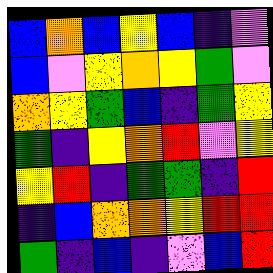[["blue", "orange", "blue", "yellow", "blue", "indigo", "violet"], ["blue", "violet", "yellow", "orange", "yellow", "green", "violet"], ["orange", "yellow", "green", "blue", "indigo", "green", "yellow"], ["green", "indigo", "yellow", "orange", "red", "violet", "yellow"], ["yellow", "red", "indigo", "green", "green", "indigo", "red"], ["indigo", "blue", "orange", "orange", "yellow", "red", "red"], ["green", "indigo", "blue", "indigo", "violet", "blue", "red"]]